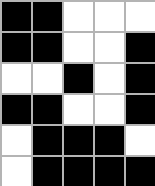[["black", "black", "white", "white", "white"], ["black", "black", "white", "white", "black"], ["white", "white", "black", "white", "black"], ["black", "black", "white", "white", "black"], ["white", "black", "black", "black", "white"], ["white", "black", "black", "black", "black"]]